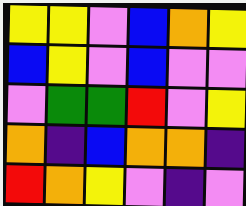[["yellow", "yellow", "violet", "blue", "orange", "yellow"], ["blue", "yellow", "violet", "blue", "violet", "violet"], ["violet", "green", "green", "red", "violet", "yellow"], ["orange", "indigo", "blue", "orange", "orange", "indigo"], ["red", "orange", "yellow", "violet", "indigo", "violet"]]